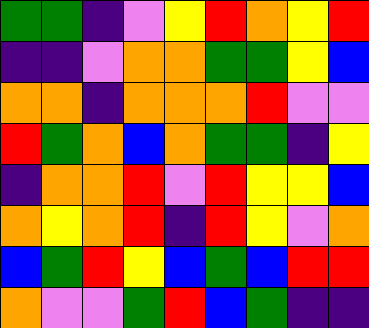[["green", "green", "indigo", "violet", "yellow", "red", "orange", "yellow", "red"], ["indigo", "indigo", "violet", "orange", "orange", "green", "green", "yellow", "blue"], ["orange", "orange", "indigo", "orange", "orange", "orange", "red", "violet", "violet"], ["red", "green", "orange", "blue", "orange", "green", "green", "indigo", "yellow"], ["indigo", "orange", "orange", "red", "violet", "red", "yellow", "yellow", "blue"], ["orange", "yellow", "orange", "red", "indigo", "red", "yellow", "violet", "orange"], ["blue", "green", "red", "yellow", "blue", "green", "blue", "red", "red"], ["orange", "violet", "violet", "green", "red", "blue", "green", "indigo", "indigo"]]